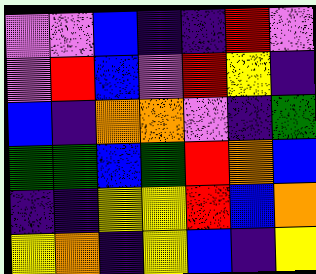[["violet", "violet", "blue", "indigo", "indigo", "red", "violet"], ["violet", "red", "blue", "violet", "red", "yellow", "indigo"], ["blue", "indigo", "orange", "orange", "violet", "indigo", "green"], ["green", "green", "blue", "green", "red", "orange", "blue"], ["indigo", "indigo", "yellow", "yellow", "red", "blue", "orange"], ["yellow", "orange", "indigo", "yellow", "blue", "indigo", "yellow"]]